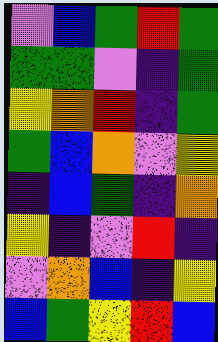[["violet", "blue", "green", "red", "green"], ["green", "green", "violet", "indigo", "green"], ["yellow", "orange", "red", "indigo", "green"], ["green", "blue", "orange", "violet", "yellow"], ["indigo", "blue", "green", "indigo", "orange"], ["yellow", "indigo", "violet", "red", "indigo"], ["violet", "orange", "blue", "indigo", "yellow"], ["blue", "green", "yellow", "red", "blue"]]